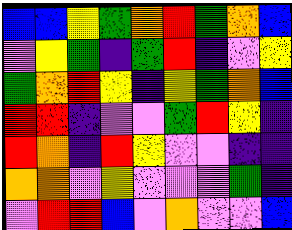[["blue", "blue", "yellow", "green", "orange", "red", "green", "orange", "blue"], ["violet", "yellow", "green", "indigo", "green", "red", "indigo", "violet", "yellow"], ["green", "orange", "red", "yellow", "indigo", "yellow", "green", "orange", "blue"], ["red", "red", "indigo", "violet", "violet", "green", "red", "yellow", "indigo"], ["red", "orange", "indigo", "red", "yellow", "violet", "violet", "indigo", "indigo"], ["orange", "orange", "violet", "yellow", "violet", "violet", "violet", "green", "indigo"], ["violet", "red", "red", "blue", "violet", "orange", "violet", "violet", "blue"]]